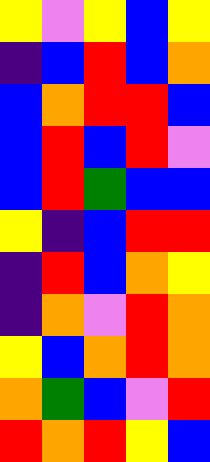[["yellow", "violet", "yellow", "blue", "yellow"], ["indigo", "blue", "red", "blue", "orange"], ["blue", "orange", "red", "red", "blue"], ["blue", "red", "blue", "red", "violet"], ["blue", "red", "green", "blue", "blue"], ["yellow", "indigo", "blue", "red", "red"], ["indigo", "red", "blue", "orange", "yellow"], ["indigo", "orange", "violet", "red", "orange"], ["yellow", "blue", "orange", "red", "orange"], ["orange", "green", "blue", "violet", "red"], ["red", "orange", "red", "yellow", "blue"]]